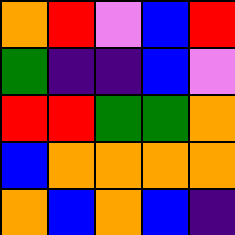[["orange", "red", "violet", "blue", "red"], ["green", "indigo", "indigo", "blue", "violet"], ["red", "red", "green", "green", "orange"], ["blue", "orange", "orange", "orange", "orange"], ["orange", "blue", "orange", "blue", "indigo"]]